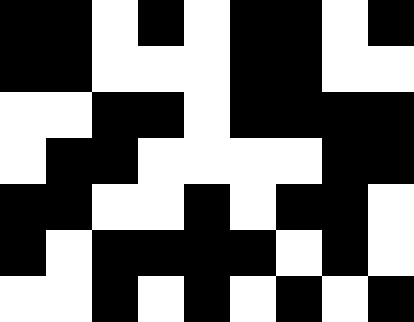[["black", "black", "white", "black", "white", "black", "black", "white", "black"], ["black", "black", "white", "white", "white", "black", "black", "white", "white"], ["white", "white", "black", "black", "white", "black", "black", "black", "black"], ["white", "black", "black", "white", "white", "white", "white", "black", "black"], ["black", "black", "white", "white", "black", "white", "black", "black", "white"], ["black", "white", "black", "black", "black", "black", "white", "black", "white"], ["white", "white", "black", "white", "black", "white", "black", "white", "black"]]